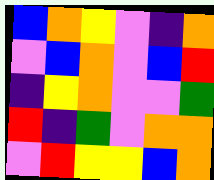[["blue", "orange", "yellow", "violet", "indigo", "orange"], ["violet", "blue", "orange", "violet", "blue", "red"], ["indigo", "yellow", "orange", "violet", "violet", "green"], ["red", "indigo", "green", "violet", "orange", "orange"], ["violet", "red", "yellow", "yellow", "blue", "orange"]]